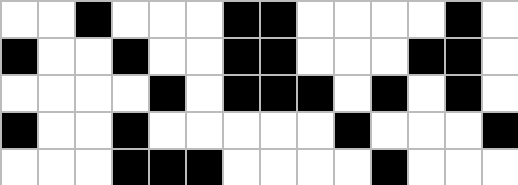[["white", "white", "black", "white", "white", "white", "black", "black", "white", "white", "white", "white", "black", "white"], ["black", "white", "white", "black", "white", "white", "black", "black", "white", "white", "white", "black", "black", "white"], ["white", "white", "white", "white", "black", "white", "black", "black", "black", "white", "black", "white", "black", "white"], ["black", "white", "white", "black", "white", "white", "white", "white", "white", "black", "white", "white", "white", "black"], ["white", "white", "white", "black", "black", "black", "white", "white", "white", "white", "black", "white", "white", "white"]]